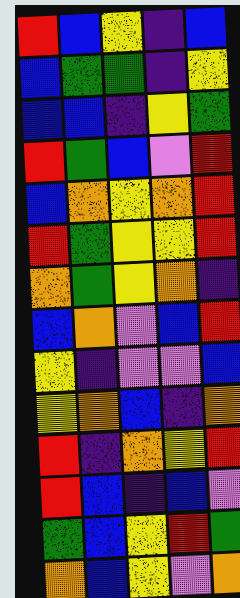[["red", "blue", "yellow", "indigo", "blue"], ["blue", "green", "green", "indigo", "yellow"], ["blue", "blue", "indigo", "yellow", "green"], ["red", "green", "blue", "violet", "red"], ["blue", "orange", "yellow", "orange", "red"], ["red", "green", "yellow", "yellow", "red"], ["orange", "green", "yellow", "orange", "indigo"], ["blue", "orange", "violet", "blue", "red"], ["yellow", "indigo", "violet", "violet", "blue"], ["yellow", "orange", "blue", "indigo", "orange"], ["red", "indigo", "orange", "yellow", "red"], ["red", "blue", "indigo", "blue", "violet"], ["green", "blue", "yellow", "red", "green"], ["orange", "blue", "yellow", "violet", "orange"]]